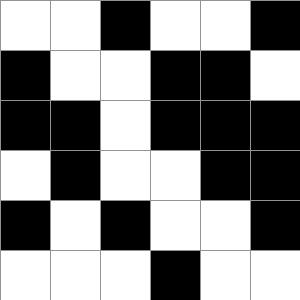[["white", "white", "black", "white", "white", "black"], ["black", "white", "white", "black", "black", "white"], ["black", "black", "white", "black", "black", "black"], ["white", "black", "white", "white", "black", "black"], ["black", "white", "black", "white", "white", "black"], ["white", "white", "white", "black", "white", "white"]]